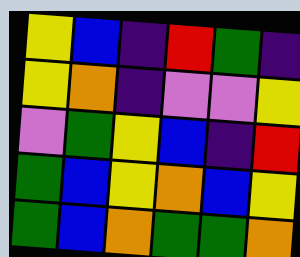[["yellow", "blue", "indigo", "red", "green", "indigo"], ["yellow", "orange", "indigo", "violet", "violet", "yellow"], ["violet", "green", "yellow", "blue", "indigo", "red"], ["green", "blue", "yellow", "orange", "blue", "yellow"], ["green", "blue", "orange", "green", "green", "orange"]]